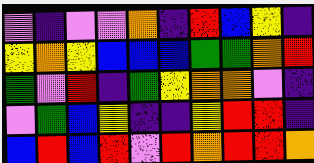[["violet", "indigo", "violet", "violet", "orange", "indigo", "red", "blue", "yellow", "indigo"], ["yellow", "orange", "yellow", "blue", "blue", "blue", "green", "green", "orange", "red"], ["green", "violet", "red", "indigo", "green", "yellow", "orange", "orange", "violet", "indigo"], ["violet", "green", "blue", "yellow", "indigo", "indigo", "yellow", "red", "red", "indigo"], ["blue", "red", "blue", "red", "violet", "red", "orange", "red", "red", "orange"]]